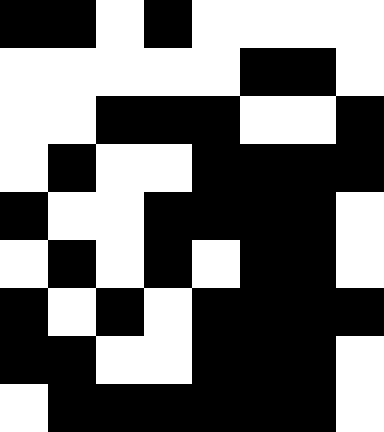[["black", "black", "white", "black", "white", "white", "white", "white"], ["white", "white", "white", "white", "white", "black", "black", "white"], ["white", "white", "black", "black", "black", "white", "white", "black"], ["white", "black", "white", "white", "black", "black", "black", "black"], ["black", "white", "white", "black", "black", "black", "black", "white"], ["white", "black", "white", "black", "white", "black", "black", "white"], ["black", "white", "black", "white", "black", "black", "black", "black"], ["black", "black", "white", "white", "black", "black", "black", "white"], ["white", "black", "black", "black", "black", "black", "black", "white"]]